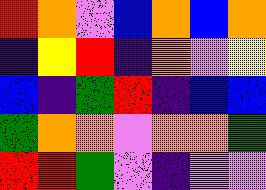[["red", "orange", "violet", "blue", "orange", "blue", "orange"], ["indigo", "yellow", "red", "indigo", "orange", "violet", "yellow"], ["blue", "indigo", "green", "red", "indigo", "blue", "blue"], ["green", "orange", "orange", "violet", "orange", "orange", "green"], ["red", "red", "green", "violet", "indigo", "violet", "violet"]]